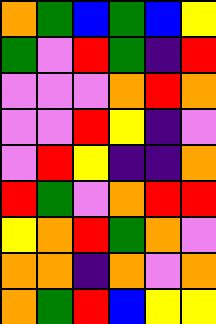[["orange", "green", "blue", "green", "blue", "yellow"], ["green", "violet", "red", "green", "indigo", "red"], ["violet", "violet", "violet", "orange", "red", "orange"], ["violet", "violet", "red", "yellow", "indigo", "violet"], ["violet", "red", "yellow", "indigo", "indigo", "orange"], ["red", "green", "violet", "orange", "red", "red"], ["yellow", "orange", "red", "green", "orange", "violet"], ["orange", "orange", "indigo", "orange", "violet", "orange"], ["orange", "green", "red", "blue", "yellow", "yellow"]]